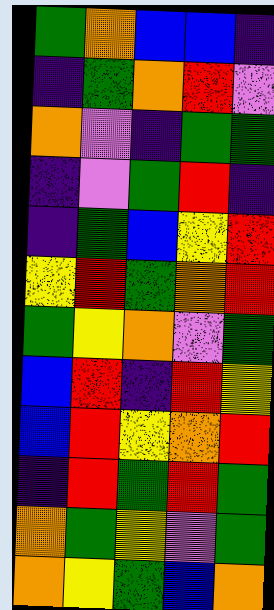[["green", "orange", "blue", "blue", "indigo"], ["indigo", "green", "orange", "red", "violet"], ["orange", "violet", "indigo", "green", "green"], ["indigo", "violet", "green", "red", "indigo"], ["indigo", "green", "blue", "yellow", "red"], ["yellow", "red", "green", "orange", "red"], ["green", "yellow", "orange", "violet", "green"], ["blue", "red", "indigo", "red", "yellow"], ["blue", "red", "yellow", "orange", "red"], ["indigo", "red", "green", "red", "green"], ["orange", "green", "yellow", "violet", "green"], ["orange", "yellow", "green", "blue", "orange"]]